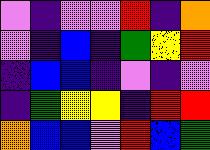[["violet", "indigo", "violet", "violet", "red", "indigo", "orange"], ["violet", "indigo", "blue", "indigo", "green", "yellow", "red"], ["indigo", "blue", "blue", "indigo", "violet", "indigo", "violet"], ["indigo", "green", "yellow", "yellow", "indigo", "red", "red"], ["orange", "blue", "blue", "violet", "red", "blue", "green"]]